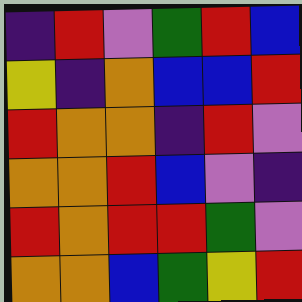[["indigo", "red", "violet", "green", "red", "blue"], ["yellow", "indigo", "orange", "blue", "blue", "red"], ["red", "orange", "orange", "indigo", "red", "violet"], ["orange", "orange", "red", "blue", "violet", "indigo"], ["red", "orange", "red", "red", "green", "violet"], ["orange", "orange", "blue", "green", "yellow", "red"]]